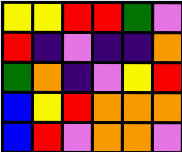[["yellow", "yellow", "red", "red", "green", "violet"], ["red", "indigo", "violet", "indigo", "indigo", "orange"], ["green", "orange", "indigo", "violet", "yellow", "red"], ["blue", "yellow", "red", "orange", "orange", "orange"], ["blue", "red", "violet", "orange", "orange", "violet"]]